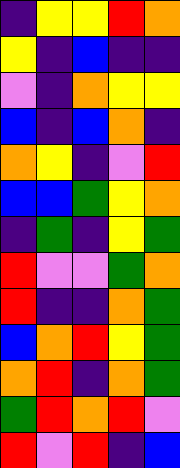[["indigo", "yellow", "yellow", "red", "orange"], ["yellow", "indigo", "blue", "indigo", "indigo"], ["violet", "indigo", "orange", "yellow", "yellow"], ["blue", "indigo", "blue", "orange", "indigo"], ["orange", "yellow", "indigo", "violet", "red"], ["blue", "blue", "green", "yellow", "orange"], ["indigo", "green", "indigo", "yellow", "green"], ["red", "violet", "violet", "green", "orange"], ["red", "indigo", "indigo", "orange", "green"], ["blue", "orange", "red", "yellow", "green"], ["orange", "red", "indigo", "orange", "green"], ["green", "red", "orange", "red", "violet"], ["red", "violet", "red", "indigo", "blue"]]